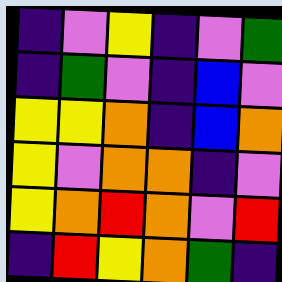[["indigo", "violet", "yellow", "indigo", "violet", "green"], ["indigo", "green", "violet", "indigo", "blue", "violet"], ["yellow", "yellow", "orange", "indigo", "blue", "orange"], ["yellow", "violet", "orange", "orange", "indigo", "violet"], ["yellow", "orange", "red", "orange", "violet", "red"], ["indigo", "red", "yellow", "orange", "green", "indigo"]]